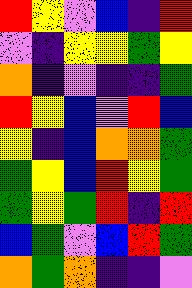[["red", "yellow", "violet", "blue", "indigo", "red"], ["violet", "indigo", "yellow", "yellow", "green", "yellow"], ["orange", "indigo", "violet", "indigo", "indigo", "green"], ["red", "yellow", "blue", "violet", "red", "blue"], ["yellow", "indigo", "blue", "orange", "orange", "green"], ["green", "yellow", "blue", "red", "yellow", "green"], ["green", "yellow", "green", "red", "indigo", "red"], ["blue", "green", "violet", "blue", "red", "green"], ["orange", "green", "orange", "indigo", "indigo", "violet"]]